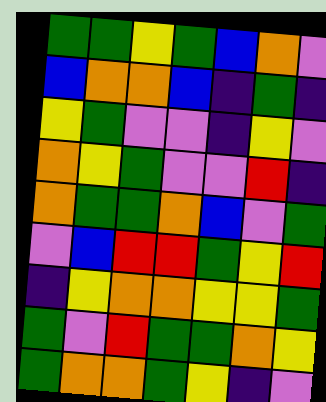[["green", "green", "yellow", "green", "blue", "orange", "violet"], ["blue", "orange", "orange", "blue", "indigo", "green", "indigo"], ["yellow", "green", "violet", "violet", "indigo", "yellow", "violet"], ["orange", "yellow", "green", "violet", "violet", "red", "indigo"], ["orange", "green", "green", "orange", "blue", "violet", "green"], ["violet", "blue", "red", "red", "green", "yellow", "red"], ["indigo", "yellow", "orange", "orange", "yellow", "yellow", "green"], ["green", "violet", "red", "green", "green", "orange", "yellow"], ["green", "orange", "orange", "green", "yellow", "indigo", "violet"]]